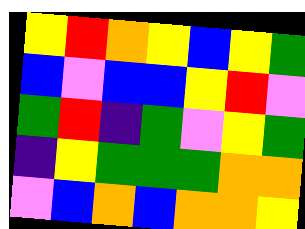[["yellow", "red", "orange", "yellow", "blue", "yellow", "green"], ["blue", "violet", "blue", "blue", "yellow", "red", "violet"], ["green", "red", "indigo", "green", "violet", "yellow", "green"], ["indigo", "yellow", "green", "green", "green", "orange", "orange"], ["violet", "blue", "orange", "blue", "orange", "orange", "yellow"]]